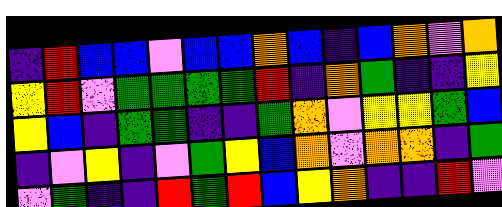[["indigo", "red", "blue", "blue", "violet", "blue", "blue", "orange", "blue", "indigo", "blue", "orange", "violet", "orange"], ["yellow", "red", "violet", "green", "green", "green", "green", "red", "indigo", "orange", "green", "indigo", "indigo", "yellow"], ["yellow", "blue", "indigo", "green", "green", "indigo", "indigo", "green", "orange", "violet", "yellow", "yellow", "green", "blue"], ["indigo", "violet", "yellow", "indigo", "violet", "green", "yellow", "blue", "orange", "violet", "orange", "orange", "indigo", "green"], ["violet", "green", "indigo", "indigo", "red", "green", "red", "blue", "yellow", "orange", "indigo", "indigo", "red", "violet"]]